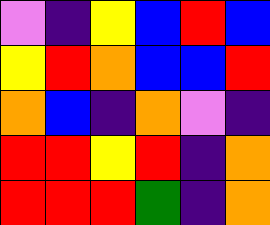[["violet", "indigo", "yellow", "blue", "red", "blue"], ["yellow", "red", "orange", "blue", "blue", "red"], ["orange", "blue", "indigo", "orange", "violet", "indigo"], ["red", "red", "yellow", "red", "indigo", "orange"], ["red", "red", "red", "green", "indigo", "orange"]]